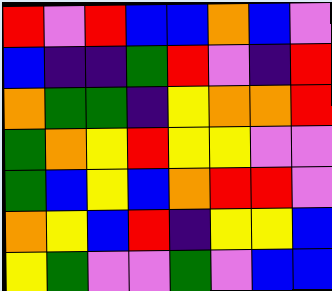[["red", "violet", "red", "blue", "blue", "orange", "blue", "violet"], ["blue", "indigo", "indigo", "green", "red", "violet", "indigo", "red"], ["orange", "green", "green", "indigo", "yellow", "orange", "orange", "red"], ["green", "orange", "yellow", "red", "yellow", "yellow", "violet", "violet"], ["green", "blue", "yellow", "blue", "orange", "red", "red", "violet"], ["orange", "yellow", "blue", "red", "indigo", "yellow", "yellow", "blue"], ["yellow", "green", "violet", "violet", "green", "violet", "blue", "blue"]]